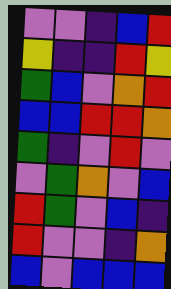[["violet", "violet", "indigo", "blue", "red"], ["yellow", "indigo", "indigo", "red", "yellow"], ["green", "blue", "violet", "orange", "red"], ["blue", "blue", "red", "red", "orange"], ["green", "indigo", "violet", "red", "violet"], ["violet", "green", "orange", "violet", "blue"], ["red", "green", "violet", "blue", "indigo"], ["red", "violet", "violet", "indigo", "orange"], ["blue", "violet", "blue", "blue", "blue"]]